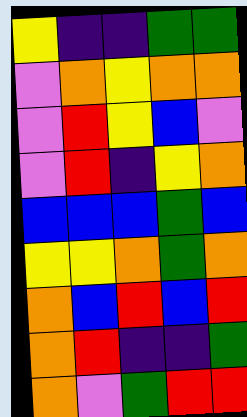[["yellow", "indigo", "indigo", "green", "green"], ["violet", "orange", "yellow", "orange", "orange"], ["violet", "red", "yellow", "blue", "violet"], ["violet", "red", "indigo", "yellow", "orange"], ["blue", "blue", "blue", "green", "blue"], ["yellow", "yellow", "orange", "green", "orange"], ["orange", "blue", "red", "blue", "red"], ["orange", "red", "indigo", "indigo", "green"], ["orange", "violet", "green", "red", "red"]]